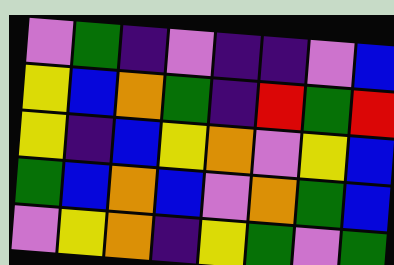[["violet", "green", "indigo", "violet", "indigo", "indigo", "violet", "blue"], ["yellow", "blue", "orange", "green", "indigo", "red", "green", "red"], ["yellow", "indigo", "blue", "yellow", "orange", "violet", "yellow", "blue"], ["green", "blue", "orange", "blue", "violet", "orange", "green", "blue"], ["violet", "yellow", "orange", "indigo", "yellow", "green", "violet", "green"]]